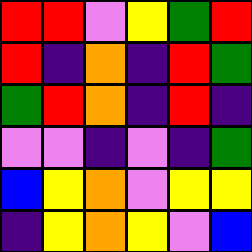[["red", "red", "violet", "yellow", "green", "red"], ["red", "indigo", "orange", "indigo", "red", "green"], ["green", "red", "orange", "indigo", "red", "indigo"], ["violet", "violet", "indigo", "violet", "indigo", "green"], ["blue", "yellow", "orange", "violet", "yellow", "yellow"], ["indigo", "yellow", "orange", "yellow", "violet", "blue"]]